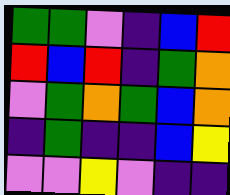[["green", "green", "violet", "indigo", "blue", "red"], ["red", "blue", "red", "indigo", "green", "orange"], ["violet", "green", "orange", "green", "blue", "orange"], ["indigo", "green", "indigo", "indigo", "blue", "yellow"], ["violet", "violet", "yellow", "violet", "indigo", "indigo"]]